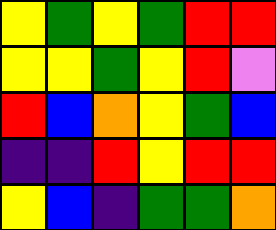[["yellow", "green", "yellow", "green", "red", "red"], ["yellow", "yellow", "green", "yellow", "red", "violet"], ["red", "blue", "orange", "yellow", "green", "blue"], ["indigo", "indigo", "red", "yellow", "red", "red"], ["yellow", "blue", "indigo", "green", "green", "orange"]]